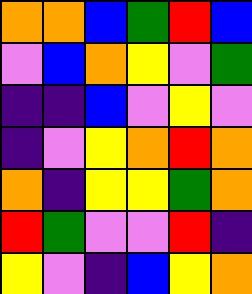[["orange", "orange", "blue", "green", "red", "blue"], ["violet", "blue", "orange", "yellow", "violet", "green"], ["indigo", "indigo", "blue", "violet", "yellow", "violet"], ["indigo", "violet", "yellow", "orange", "red", "orange"], ["orange", "indigo", "yellow", "yellow", "green", "orange"], ["red", "green", "violet", "violet", "red", "indigo"], ["yellow", "violet", "indigo", "blue", "yellow", "orange"]]